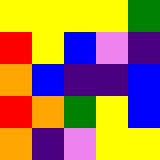[["yellow", "yellow", "yellow", "yellow", "green"], ["red", "yellow", "blue", "violet", "indigo"], ["orange", "blue", "indigo", "indigo", "blue"], ["red", "orange", "green", "yellow", "blue"], ["orange", "indigo", "violet", "yellow", "yellow"]]